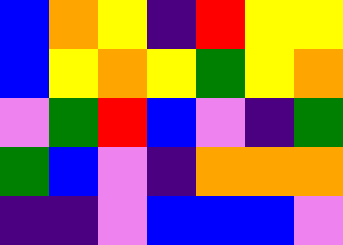[["blue", "orange", "yellow", "indigo", "red", "yellow", "yellow"], ["blue", "yellow", "orange", "yellow", "green", "yellow", "orange"], ["violet", "green", "red", "blue", "violet", "indigo", "green"], ["green", "blue", "violet", "indigo", "orange", "orange", "orange"], ["indigo", "indigo", "violet", "blue", "blue", "blue", "violet"]]